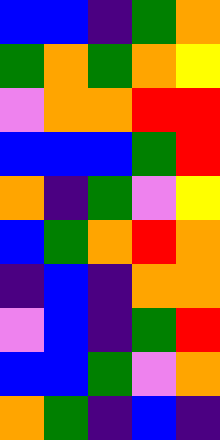[["blue", "blue", "indigo", "green", "orange"], ["green", "orange", "green", "orange", "yellow"], ["violet", "orange", "orange", "red", "red"], ["blue", "blue", "blue", "green", "red"], ["orange", "indigo", "green", "violet", "yellow"], ["blue", "green", "orange", "red", "orange"], ["indigo", "blue", "indigo", "orange", "orange"], ["violet", "blue", "indigo", "green", "red"], ["blue", "blue", "green", "violet", "orange"], ["orange", "green", "indigo", "blue", "indigo"]]